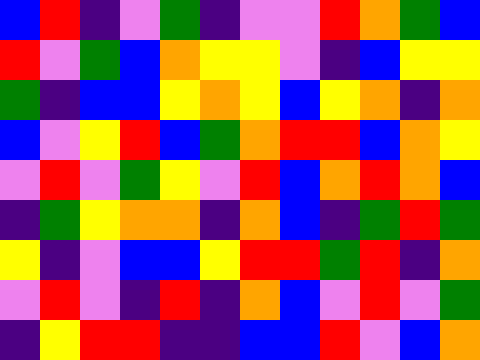[["blue", "red", "indigo", "violet", "green", "indigo", "violet", "violet", "red", "orange", "green", "blue"], ["red", "violet", "green", "blue", "orange", "yellow", "yellow", "violet", "indigo", "blue", "yellow", "yellow"], ["green", "indigo", "blue", "blue", "yellow", "orange", "yellow", "blue", "yellow", "orange", "indigo", "orange"], ["blue", "violet", "yellow", "red", "blue", "green", "orange", "red", "red", "blue", "orange", "yellow"], ["violet", "red", "violet", "green", "yellow", "violet", "red", "blue", "orange", "red", "orange", "blue"], ["indigo", "green", "yellow", "orange", "orange", "indigo", "orange", "blue", "indigo", "green", "red", "green"], ["yellow", "indigo", "violet", "blue", "blue", "yellow", "red", "red", "green", "red", "indigo", "orange"], ["violet", "red", "violet", "indigo", "red", "indigo", "orange", "blue", "violet", "red", "violet", "green"], ["indigo", "yellow", "red", "red", "indigo", "indigo", "blue", "blue", "red", "violet", "blue", "orange"]]